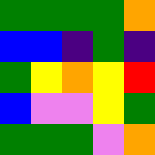[["green", "green", "green", "green", "orange"], ["blue", "blue", "indigo", "green", "indigo"], ["green", "yellow", "orange", "yellow", "red"], ["blue", "violet", "violet", "yellow", "green"], ["green", "green", "green", "violet", "orange"]]